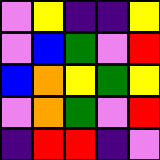[["violet", "yellow", "indigo", "indigo", "yellow"], ["violet", "blue", "green", "violet", "red"], ["blue", "orange", "yellow", "green", "yellow"], ["violet", "orange", "green", "violet", "red"], ["indigo", "red", "red", "indigo", "violet"]]